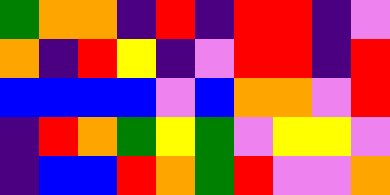[["green", "orange", "orange", "indigo", "red", "indigo", "red", "red", "indigo", "violet"], ["orange", "indigo", "red", "yellow", "indigo", "violet", "red", "red", "indigo", "red"], ["blue", "blue", "blue", "blue", "violet", "blue", "orange", "orange", "violet", "red"], ["indigo", "red", "orange", "green", "yellow", "green", "violet", "yellow", "yellow", "violet"], ["indigo", "blue", "blue", "red", "orange", "green", "red", "violet", "violet", "orange"]]